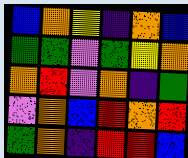[["blue", "orange", "yellow", "indigo", "orange", "blue"], ["green", "green", "violet", "green", "yellow", "orange"], ["orange", "red", "violet", "orange", "indigo", "green"], ["violet", "orange", "blue", "red", "orange", "red"], ["green", "orange", "indigo", "red", "red", "blue"]]